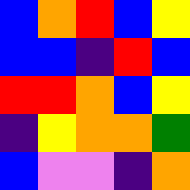[["blue", "orange", "red", "blue", "yellow"], ["blue", "blue", "indigo", "red", "blue"], ["red", "red", "orange", "blue", "yellow"], ["indigo", "yellow", "orange", "orange", "green"], ["blue", "violet", "violet", "indigo", "orange"]]